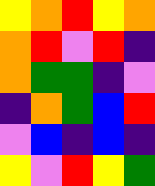[["yellow", "orange", "red", "yellow", "orange"], ["orange", "red", "violet", "red", "indigo"], ["orange", "green", "green", "indigo", "violet"], ["indigo", "orange", "green", "blue", "red"], ["violet", "blue", "indigo", "blue", "indigo"], ["yellow", "violet", "red", "yellow", "green"]]